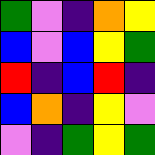[["green", "violet", "indigo", "orange", "yellow"], ["blue", "violet", "blue", "yellow", "green"], ["red", "indigo", "blue", "red", "indigo"], ["blue", "orange", "indigo", "yellow", "violet"], ["violet", "indigo", "green", "yellow", "green"]]